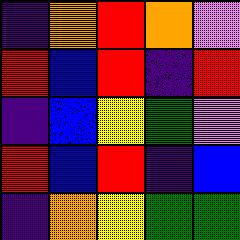[["indigo", "orange", "red", "orange", "violet"], ["red", "blue", "red", "indigo", "red"], ["indigo", "blue", "yellow", "green", "violet"], ["red", "blue", "red", "indigo", "blue"], ["indigo", "orange", "yellow", "green", "green"]]